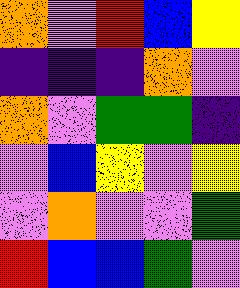[["orange", "violet", "red", "blue", "yellow"], ["indigo", "indigo", "indigo", "orange", "violet"], ["orange", "violet", "green", "green", "indigo"], ["violet", "blue", "yellow", "violet", "yellow"], ["violet", "orange", "violet", "violet", "green"], ["red", "blue", "blue", "green", "violet"]]